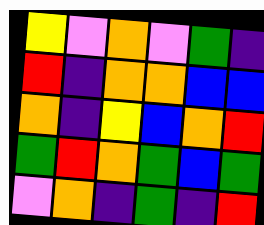[["yellow", "violet", "orange", "violet", "green", "indigo"], ["red", "indigo", "orange", "orange", "blue", "blue"], ["orange", "indigo", "yellow", "blue", "orange", "red"], ["green", "red", "orange", "green", "blue", "green"], ["violet", "orange", "indigo", "green", "indigo", "red"]]